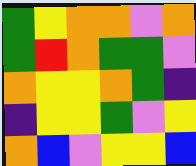[["green", "yellow", "orange", "orange", "violet", "orange"], ["green", "red", "orange", "green", "green", "violet"], ["orange", "yellow", "yellow", "orange", "green", "indigo"], ["indigo", "yellow", "yellow", "green", "violet", "yellow"], ["orange", "blue", "violet", "yellow", "yellow", "blue"]]